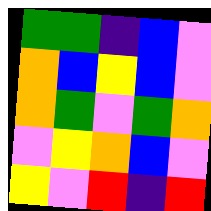[["green", "green", "indigo", "blue", "violet"], ["orange", "blue", "yellow", "blue", "violet"], ["orange", "green", "violet", "green", "orange"], ["violet", "yellow", "orange", "blue", "violet"], ["yellow", "violet", "red", "indigo", "red"]]